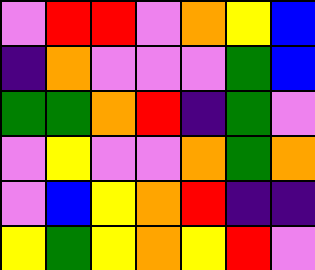[["violet", "red", "red", "violet", "orange", "yellow", "blue"], ["indigo", "orange", "violet", "violet", "violet", "green", "blue"], ["green", "green", "orange", "red", "indigo", "green", "violet"], ["violet", "yellow", "violet", "violet", "orange", "green", "orange"], ["violet", "blue", "yellow", "orange", "red", "indigo", "indigo"], ["yellow", "green", "yellow", "orange", "yellow", "red", "violet"]]